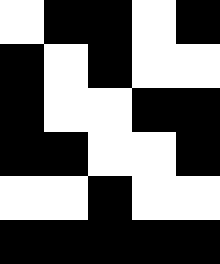[["white", "black", "black", "white", "black"], ["black", "white", "black", "white", "white"], ["black", "white", "white", "black", "black"], ["black", "black", "white", "white", "black"], ["white", "white", "black", "white", "white"], ["black", "black", "black", "black", "black"]]